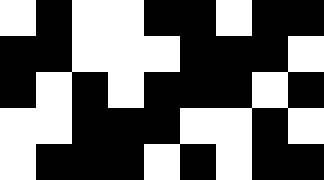[["white", "black", "white", "white", "black", "black", "white", "black", "black"], ["black", "black", "white", "white", "white", "black", "black", "black", "white"], ["black", "white", "black", "white", "black", "black", "black", "white", "black"], ["white", "white", "black", "black", "black", "white", "white", "black", "white"], ["white", "black", "black", "black", "white", "black", "white", "black", "black"]]